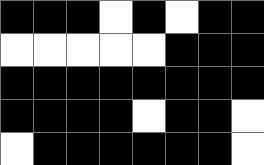[["black", "black", "black", "white", "black", "white", "black", "black"], ["white", "white", "white", "white", "white", "black", "black", "black"], ["black", "black", "black", "black", "black", "black", "black", "black"], ["black", "black", "black", "black", "white", "black", "black", "white"], ["white", "black", "black", "black", "black", "black", "black", "white"]]